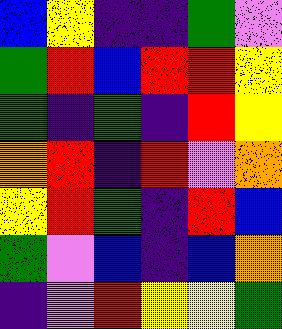[["blue", "yellow", "indigo", "indigo", "green", "violet"], ["green", "red", "blue", "red", "red", "yellow"], ["green", "indigo", "green", "indigo", "red", "yellow"], ["orange", "red", "indigo", "red", "violet", "orange"], ["yellow", "red", "green", "indigo", "red", "blue"], ["green", "violet", "blue", "indigo", "blue", "orange"], ["indigo", "violet", "red", "yellow", "yellow", "green"]]